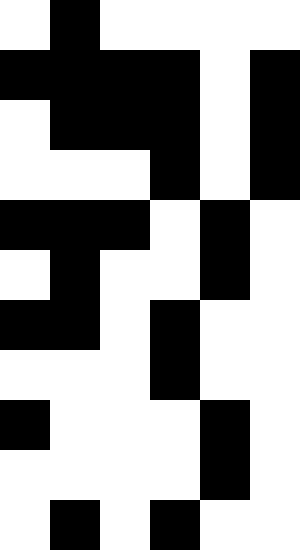[["white", "black", "white", "white", "white", "white"], ["black", "black", "black", "black", "white", "black"], ["white", "black", "black", "black", "white", "black"], ["white", "white", "white", "black", "white", "black"], ["black", "black", "black", "white", "black", "white"], ["white", "black", "white", "white", "black", "white"], ["black", "black", "white", "black", "white", "white"], ["white", "white", "white", "black", "white", "white"], ["black", "white", "white", "white", "black", "white"], ["white", "white", "white", "white", "black", "white"], ["white", "black", "white", "black", "white", "white"]]